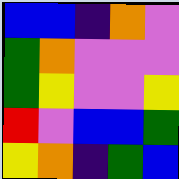[["blue", "blue", "indigo", "orange", "violet"], ["green", "orange", "violet", "violet", "violet"], ["green", "yellow", "violet", "violet", "yellow"], ["red", "violet", "blue", "blue", "green"], ["yellow", "orange", "indigo", "green", "blue"]]